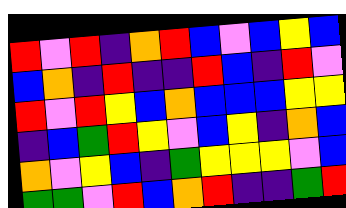[["red", "violet", "red", "indigo", "orange", "red", "blue", "violet", "blue", "yellow", "blue"], ["blue", "orange", "indigo", "red", "indigo", "indigo", "red", "blue", "indigo", "red", "violet"], ["red", "violet", "red", "yellow", "blue", "orange", "blue", "blue", "blue", "yellow", "yellow"], ["indigo", "blue", "green", "red", "yellow", "violet", "blue", "yellow", "indigo", "orange", "blue"], ["orange", "violet", "yellow", "blue", "indigo", "green", "yellow", "yellow", "yellow", "violet", "blue"], ["green", "green", "violet", "red", "blue", "orange", "red", "indigo", "indigo", "green", "red"]]